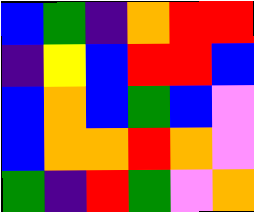[["blue", "green", "indigo", "orange", "red", "red"], ["indigo", "yellow", "blue", "red", "red", "blue"], ["blue", "orange", "blue", "green", "blue", "violet"], ["blue", "orange", "orange", "red", "orange", "violet"], ["green", "indigo", "red", "green", "violet", "orange"]]